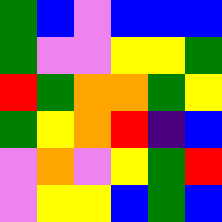[["green", "blue", "violet", "blue", "blue", "blue"], ["green", "violet", "violet", "yellow", "yellow", "green"], ["red", "green", "orange", "orange", "green", "yellow"], ["green", "yellow", "orange", "red", "indigo", "blue"], ["violet", "orange", "violet", "yellow", "green", "red"], ["violet", "yellow", "yellow", "blue", "green", "blue"]]